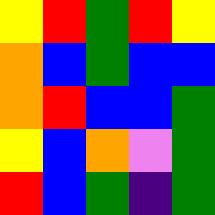[["yellow", "red", "green", "red", "yellow"], ["orange", "blue", "green", "blue", "blue"], ["orange", "red", "blue", "blue", "green"], ["yellow", "blue", "orange", "violet", "green"], ["red", "blue", "green", "indigo", "green"]]